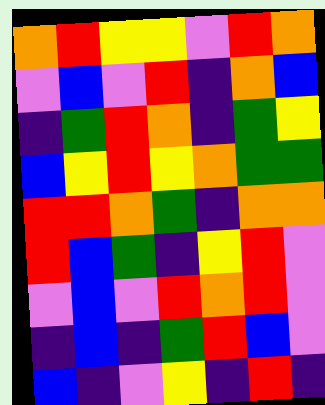[["orange", "red", "yellow", "yellow", "violet", "red", "orange"], ["violet", "blue", "violet", "red", "indigo", "orange", "blue"], ["indigo", "green", "red", "orange", "indigo", "green", "yellow"], ["blue", "yellow", "red", "yellow", "orange", "green", "green"], ["red", "red", "orange", "green", "indigo", "orange", "orange"], ["red", "blue", "green", "indigo", "yellow", "red", "violet"], ["violet", "blue", "violet", "red", "orange", "red", "violet"], ["indigo", "blue", "indigo", "green", "red", "blue", "violet"], ["blue", "indigo", "violet", "yellow", "indigo", "red", "indigo"]]